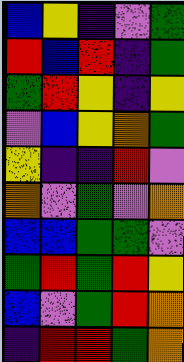[["blue", "yellow", "indigo", "violet", "green"], ["red", "blue", "red", "indigo", "green"], ["green", "red", "yellow", "indigo", "yellow"], ["violet", "blue", "yellow", "orange", "green"], ["yellow", "indigo", "indigo", "red", "violet"], ["orange", "violet", "green", "violet", "orange"], ["blue", "blue", "green", "green", "violet"], ["green", "red", "green", "red", "yellow"], ["blue", "violet", "green", "red", "orange"], ["indigo", "red", "red", "green", "orange"]]